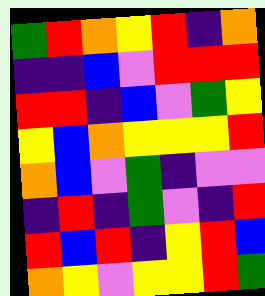[["green", "red", "orange", "yellow", "red", "indigo", "orange"], ["indigo", "indigo", "blue", "violet", "red", "red", "red"], ["red", "red", "indigo", "blue", "violet", "green", "yellow"], ["yellow", "blue", "orange", "yellow", "yellow", "yellow", "red"], ["orange", "blue", "violet", "green", "indigo", "violet", "violet"], ["indigo", "red", "indigo", "green", "violet", "indigo", "red"], ["red", "blue", "red", "indigo", "yellow", "red", "blue"], ["orange", "yellow", "violet", "yellow", "yellow", "red", "green"]]